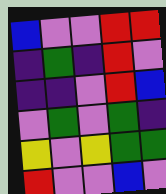[["blue", "violet", "violet", "red", "red"], ["indigo", "green", "indigo", "red", "violet"], ["indigo", "indigo", "violet", "red", "blue"], ["violet", "green", "violet", "green", "indigo"], ["yellow", "violet", "yellow", "green", "green"], ["red", "violet", "violet", "blue", "violet"]]